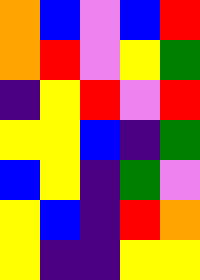[["orange", "blue", "violet", "blue", "red"], ["orange", "red", "violet", "yellow", "green"], ["indigo", "yellow", "red", "violet", "red"], ["yellow", "yellow", "blue", "indigo", "green"], ["blue", "yellow", "indigo", "green", "violet"], ["yellow", "blue", "indigo", "red", "orange"], ["yellow", "indigo", "indigo", "yellow", "yellow"]]